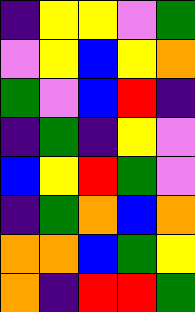[["indigo", "yellow", "yellow", "violet", "green"], ["violet", "yellow", "blue", "yellow", "orange"], ["green", "violet", "blue", "red", "indigo"], ["indigo", "green", "indigo", "yellow", "violet"], ["blue", "yellow", "red", "green", "violet"], ["indigo", "green", "orange", "blue", "orange"], ["orange", "orange", "blue", "green", "yellow"], ["orange", "indigo", "red", "red", "green"]]